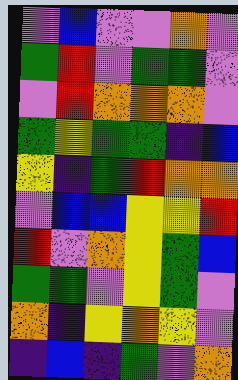[["violet", "blue", "violet", "violet", "orange", "violet"], ["green", "red", "violet", "green", "green", "violet"], ["violet", "red", "orange", "orange", "orange", "violet"], ["green", "yellow", "green", "green", "indigo", "blue"], ["yellow", "indigo", "green", "red", "orange", "orange"], ["violet", "blue", "blue", "yellow", "yellow", "red"], ["red", "violet", "orange", "yellow", "green", "blue"], ["green", "green", "violet", "yellow", "green", "violet"], ["orange", "indigo", "yellow", "orange", "yellow", "violet"], ["indigo", "blue", "indigo", "green", "violet", "orange"]]